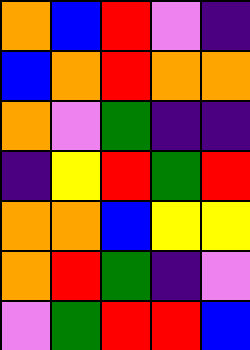[["orange", "blue", "red", "violet", "indigo"], ["blue", "orange", "red", "orange", "orange"], ["orange", "violet", "green", "indigo", "indigo"], ["indigo", "yellow", "red", "green", "red"], ["orange", "orange", "blue", "yellow", "yellow"], ["orange", "red", "green", "indigo", "violet"], ["violet", "green", "red", "red", "blue"]]